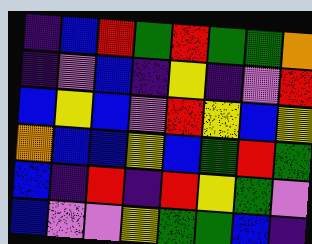[["indigo", "blue", "red", "green", "red", "green", "green", "orange"], ["indigo", "violet", "blue", "indigo", "yellow", "indigo", "violet", "red"], ["blue", "yellow", "blue", "violet", "red", "yellow", "blue", "yellow"], ["orange", "blue", "blue", "yellow", "blue", "green", "red", "green"], ["blue", "indigo", "red", "indigo", "red", "yellow", "green", "violet"], ["blue", "violet", "violet", "yellow", "green", "green", "blue", "indigo"]]